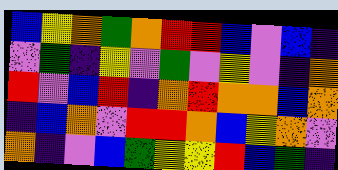[["blue", "yellow", "orange", "green", "orange", "red", "red", "blue", "violet", "blue", "indigo"], ["violet", "green", "indigo", "yellow", "violet", "green", "violet", "yellow", "violet", "indigo", "orange"], ["red", "violet", "blue", "red", "indigo", "orange", "red", "orange", "orange", "blue", "orange"], ["indigo", "blue", "orange", "violet", "red", "red", "orange", "blue", "yellow", "orange", "violet"], ["orange", "indigo", "violet", "blue", "green", "yellow", "yellow", "red", "blue", "green", "indigo"]]